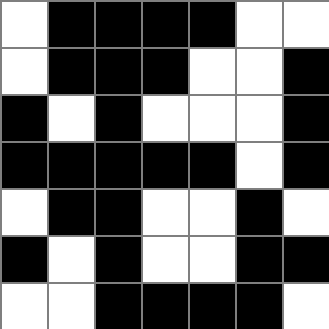[["white", "black", "black", "black", "black", "white", "white"], ["white", "black", "black", "black", "white", "white", "black"], ["black", "white", "black", "white", "white", "white", "black"], ["black", "black", "black", "black", "black", "white", "black"], ["white", "black", "black", "white", "white", "black", "white"], ["black", "white", "black", "white", "white", "black", "black"], ["white", "white", "black", "black", "black", "black", "white"]]